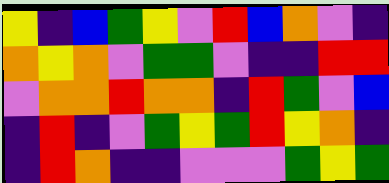[["yellow", "indigo", "blue", "green", "yellow", "violet", "red", "blue", "orange", "violet", "indigo"], ["orange", "yellow", "orange", "violet", "green", "green", "violet", "indigo", "indigo", "red", "red"], ["violet", "orange", "orange", "red", "orange", "orange", "indigo", "red", "green", "violet", "blue"], ["indigo", "red", "indigo", "violet", "green", "yellow", "green", "red", "yellow", "orange", "indigo"], ["indigo", "red", "orange", "indigo", "indigo", "violet", "violet", "violet", "green", "yellow", "green"]]